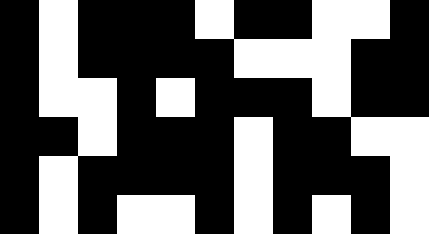[["black", "white", "black", "black", "black", "white", "black", "black", "white", "white", "black"], ["black", "white", "black", "black", "black", "black", "white", "white", "white", "black", "black"], ["black", "white", "white", "black", "white", "black", "black", "black", "white", "black", "black"], ["black", "black", "white", "black", "black", "black", "white", "black", "black", "white", "white"], ["black", "white", "black", "black", "black", "black", "white", "black", "black", "black", "white"], ["black", "white", "black", "white", "white", "black", "white", "black", "white", "black", "white"]]